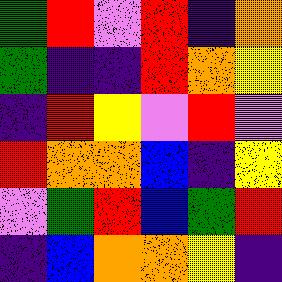[["green", "red", "violet", "red", "indigo", "orange"], ["green", "indigo", "indigo", "red", "orange", "yellow"], ["indigo", "red", "yellow", "violet", "red", "violet"], ["red", "orange", "orange", "blue", "indigo", "yellow"], ["violet", "green", "red", "blue", "green", "red"], ["indigo", "blue", "orange", "orange", "yellow", "indigo"]]